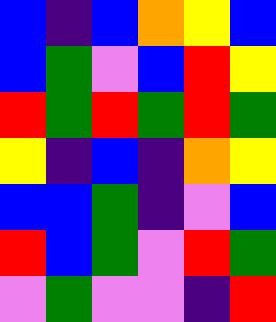[["blue", "indigo", "blue", "orange", "yellow", "blue"], ["blue", "green", "violet", "blue", "red", "yellow"], ["red", "green", "red", "green", "red", "green"], ["yellow", "indigo", "blue", "indigo", "orange", "yellow"], ["blue", "blue", "green", "indigo", "violet", "blue"], ["red", "blue", "green", "violet", "red", "green"], ["violet", "green", "violet", "violet", "indigo", "red"]]